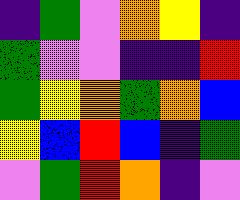[["indigo", "green", "violet", "orange", "yellow", "indigo"], ["green", "violet", "violet", "indigo", "indigo", "red"], ["green", "yellow", "orange", "green", "orange", "blue"], ["yellow", "blue", "red", "blue", "indigo", "green"], ["violet", "green", "red", "orange", "indigo", "violet"]]